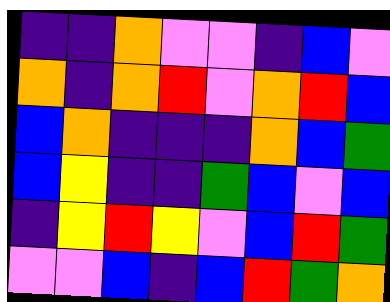[["indigo", "indigo", "orange", "violet", "violet", "indigo", "blue", "violet"], ["orange", "indigo", "orange", "red", "violet", "orange", "red", "blue"], ["blue", "orange", "indigo", "indigo", "indigo", "orange", "blue", "green"], ["blue", "yellow", "indigo", "indigo", "green", "blue", "violet", "blue"], ["indigo", "yellow", "red", "yellow", "violet", "blue", "red", "green"], ["violet", "violet", "blue", "indigo", "blue", "red", "green", "orange"]]